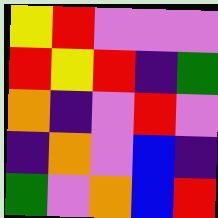[["yellow", "red", "violet", "violet", "violet"], ["red", "yellow", "red", "indigo", "green"], ["orange", "indigo", "violet", "red", "violet"], ["indigo", "orange", "violet", "blue", "indigo"], ["green", "violet", "orange", "blue", "red"]]